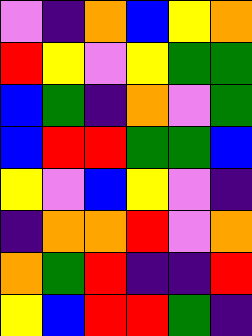[["violet", "indigo", "orange", "blue", "yellow", "orange"], ["red", "yellow", "violet", "yellow", "green", "green"], ["blue", "green", "indigo", "orange", "violet", "green"], ["blue", "red", "red", "green", "green", "blue"], ["yellow", "violet", "blue", "yellow", "violet", "indigo"], ["indigo", "orange", "orange", "red", "violet", "orange"], ["orange", "green", "red", "indigo", "indigo", "red"], ["yellow", "blue", "red", "red", "green", "indigo"]]